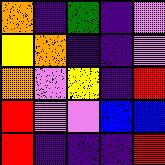[["orange", "indigo", "green", "indigo", "violet"], ["yellow", "orange", "indigo", "indigo", "violet"], ["orange", "violet", "yellow", "indigo", "red"], ["red", "violet", "violet", "blue", "blue"], ["red", "indigo", "indigo", "indigo", "red"]]